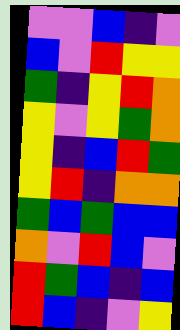[["violet", "violet", "blue", "indigo", "violet"], ["blue", "violet", "red", "yellow", "yellow"], ["green", "indigo", "yellow", "red", "orange"], ["yellow", "violet", "yellow", "green", "orange"], ["yellow", "indigo", "blue", "red", "green"], ["yellow", "red", "indigo", "orange", "orange"], ["green", "blue", "green", "blue", "blue"], ["orange", "violet", "red", "blue", "violet"], ["red", "green", "blue", "indigo", "blue"], ["red", "blue", "indigo", "violet", "yellow"]]